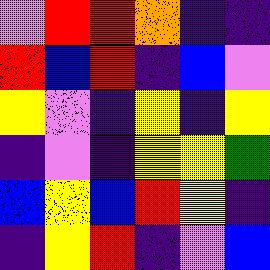[["violet", "red", "red", "orange", "indigo", "indigo"], ["red", "blue", "red", "indigo", "blue", "violet"], ["yellow", "violet", "indigo", "yellow", "indigo", "yellow"], ["indigo", "violet", "indigo", "yellow", "yellow", "green"], ["blue", "yellow", "blue", "red", "yellow", "indigo"], ["indigo", "yellow", "red", "indigo", "violet", "blue"]]